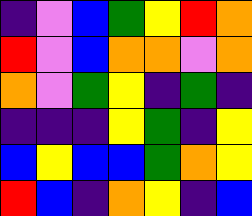[["indigo", "violet", "blue", "green", "yellow", "red", "orange"], ["red", "violet", "blue", "orange", "orange", "violet", "orange"], ["orange", "violet", "green", "yellow", "indigo", "green", "indigo"], ["indigo", "indigo", "indigo", "yellow", "green", "indigo", "yellow"], ["blue", "yellow", "blue", "blue", "green", "orange", "yellow"], ["red", "blue", "indigo", "orange", "yellow", "indigo", "blue"]]